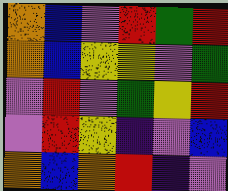[["orange", "blue", "violet", "red", "green", "red"], ["orange", "blue", "yellow", "yellow", "violet", "green"], ["violet", "red", "violet", "green", "yellow", "red"], ["violet", "red", "yellow", "indigo", "violet", "blue"], ["orange", "blue", "orange", "red", "indigo", "violet"]]